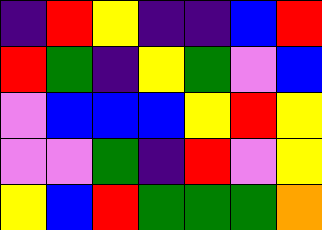[["indigo", "red", "yellow", "indigo", "indigo", "blue", "red"], ["red", "green", "indigo", "yellow", "green", "violet", "blue"], ["violet", "blue", "blue", "blue", "yellow", "red", "yellow"], ["violet", "violet", "green", "indigo", "red", "violet", "yellow"], ["yellow", "blue", "red", "green", "green", "green", "orange"]]